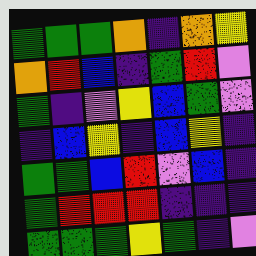[["green", "green", "green", "orange", "indigo", "orange", "yellow"], ["orange", "red", "blue", "indigo", "green", "red", "violet"], ["green", "indigo", "violet", "yellow", "blue", "green", "violet"], ["indigo", "blue", "yellow", "indigo", "blue", "yellow", "indigo"], ["green", "green", "blue", "red", "violet", "blue", "indigo"], ["green", "red", "red", "red", "indigo", "indigo", "indigo"], ["green", "green", "green", "yellow", "green", "indigo", "violet"]]